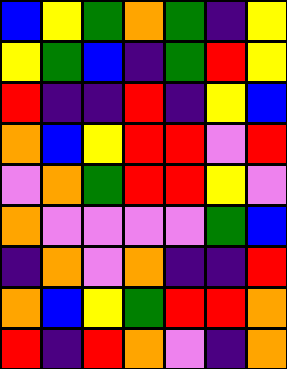[["blue", "yellow", "green", "orange", "green", "indigo", "yellow"], ["yellow", "green", "blue", "indigo", "green", "red", "yellow"], ["red", "indigo", "indigo", "red", "indigo", "yellow", "blue"], ["orange", "blue", "yellow", "red", "red", "violet", "red"], ["violet", "orange", "green", "red", "red", "yellow", "violet"], ["orange", "violet", "violet", "violet", "violet", "green", "blue"], ["indigo", "orange", "violet", "orange", "indigo", "indigo", "red"], ["orange", "blue", "yellow", "green", "red", "red", "orange"], ["red", "indigo", "red", "orange", "violet", "indigo", "orange"]]